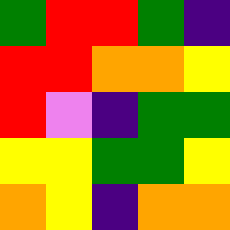[["green", "red", "red", "green", "indigo"], ["red", "red", "orange", "orange", "yellow"], ["red", "violet", "indigo", "green", "green"], ["yellow", "yellow", "green", "green", "yellow"], ["orange", "yellow", "indigo", "orange", "orange"]]